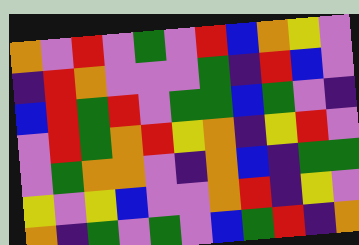[["orange", "violet", "red", "violet", "green", "violet", "red", "blue", "orange", "yellow", "violet"], ["indigo", "red", "orange", "violet", "violet", "violet", "green", "indigo", "red", "blue", "violet"], ["blue", "red", "green", "red", "violet", "green", "green", "blue", "green", "violet", "indigo"], ["violet", "red", "green", "orange", "red", "yellow", "orange", "indigo", "yellow", "red", "violet"], ["violet", "green", "orange", "orange", "violet", "indigo", "orange", "blue", "indigo", "green", "green"], ["yellow", "violet", "yellow", "blue", "violet", "violet", "orange", "red", "indigo", "yellow", "violet"], ["orange", "indigo", "green", "violet", "green", "violet", "blue", "green", "red", "indigo", "orange"]]